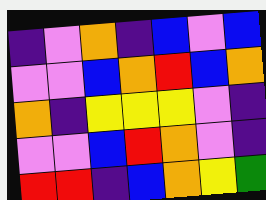[["indigo", "violet", "orange", "indigo", "blue", "violet", "blue"], ["violet", "violet", "blue", "orange", "red", "blue", "orange"], ["orange", "indigo", "yellow", "yellow", "yellow", "violet", "indigo"], ["violet", "violet", "blue", "red", "orange", "violet", "indigo"], ["red", "red", "indigo", "blue", "orange", "yellow", "green"]]